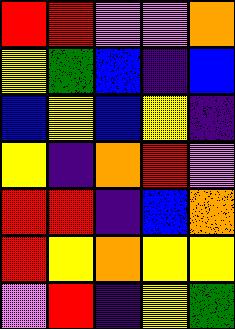[["red", "red", "violet", "violet", "orange"], ["yellow", "green", "blue", "indigo", "blue"], ["blue", "yellow", "blue", "yellow", "indigo"], ["yellow", "indigo", "orange", "red", "violet"], ["red", "red", "indigo", "blue", "orange"], ["red", "yellow", "orange", "yellow", "yellow"], ["violet", "red", "indigo", "yellow", "green"]]